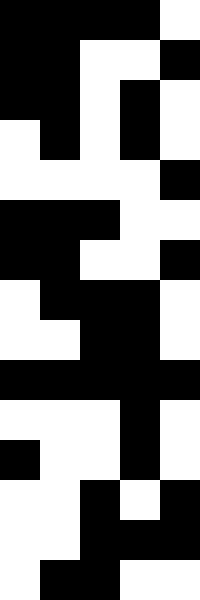[["black", "black", "black", "black", "white"], ["black", "black", "white", "white", "black"], ["black", "black", "white", "black", "white"], ["white", "black", "white", "black", "white"], ["white", "white", "white", "white", "black"], ["black", "black", "black", "white", "white"], ["black", "black", "white", "white", "black"], ["white", "black", "black", "black", "white"], ["white", "white", "black", "black", "white"], ["black", "black", "black", "black", "black"], ["white", "white", "white", "black", "white"], ["black", "white", "white", "black", "white"], ["white", "white", "black", "white", "black"], ["white", "white", "black", "black", "black"], ["white", "black", "black", "white", "white"]]